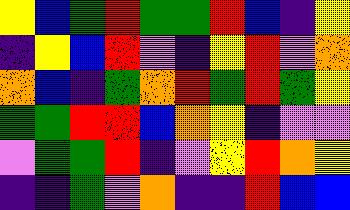[["yellow", "blue", "green", "red", "green", "green", "red", "blue", "indigo", "yellow"], ["indigo", "yellow", "blue", "red", "violet", "indigo", "yellow", "red", "violet", "orange"], ["orange", "blue", "indigo", "green", "orange", "red", "green", "red", "green", "yellow"], ["green", "green", "red", "red", "blue", "orange", "yellow", "indigo", "violet", "violet"], ["violet", "green", "green", "red", "indigo", "violet", "yellow", "red", "orange", "yellow"], ["indigo", "indigo", "green", "violet", "orange", "indigo", "indigo", "red", "blue", "blue"]]